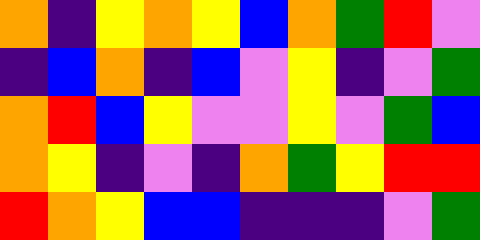[["orange", "indigo", "yellow", "orange", "yellow", "blue", "orange", "green", "red", "violet"], ["indigo", "blue", "orange", "indigo", "blue", "violet", "yellow", "indigo", "violet", "green"], ["orange", "red", "blue", "yellow", "violet", "violet", "yellow", "violet", "green", "blue"], ["orange", "yellow", "indigo", "violet", "indigo", "orange", "green", "yellow", "red", "red"], ["red", "orange", "yellow", "blue", "blue", "indigo", "indigo", "indigo", "violet", "green"]]